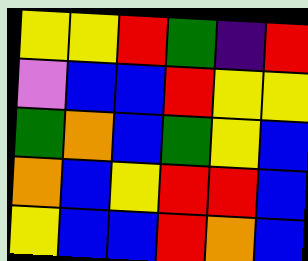[["yellow", "yellow", "red", "green", "indigo", "red"], ["violet", "blue", "blue", "red", "yellow", "yellow"], ["green", "orange", "blue", "green", "yellow", "blue"], ["orange", "blue", "yellow", "red", "red", "blue"], ["yellow", "blue", "blue", "red", "orange", "blue"]]